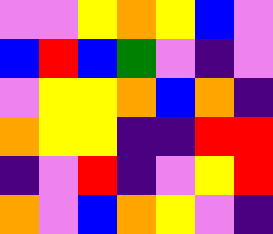[["violet", "violet", "yellow", "orange", "yellow", "blue", "violet"], ["blue", "red", "blue", "green", "violet", "indigo", "violet"], ["violet", "yellow", "yellow", "orange", "blue", "orange", "indigo"], ["orange", "yellow", "yellow", "indigo", "indigo", "red", "red"], ["indigo", "violet", "red", "indigo", "violet", "yellow", "red"], ["orange", "violet", "blue", "orange", "yellow", "violet", "indigo"]]